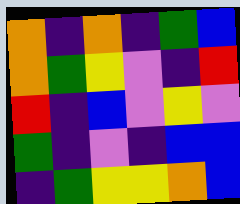[["orange", "indigo", "orange", "indigo", "green", "blue"], ["orange", "green", "yellow", "violet", "indigo", "red"], ["red", "indigo", "blue", "violet", "yellow", "violet"], ["green", "indigo", "violet", "indigo", "blue", "blue"], ["indigo", "green", "yellow", "yellow", "orange", "blue"]]